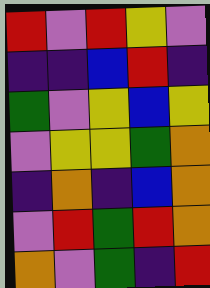[["red", "violet", "red", "yellow", "violet"], ["indigo", "indigo", "blue", "red", "indigo"], ["green", "violet", "yellow", "blue", "yellow"], ["violet", "yellow", "yellow", "green", "orange"], ["indigo", "orange", "indigo", "blue", "orange"], ["violet", "red", "green", "red", "orange"], ["orange", "violet", "green", "indigo", "red"]]